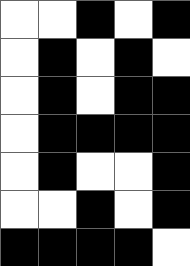[["white", "white", "black", "white", "black"], ["white", "black", "white", "black", "white"], ["white", "black", "white", "black", "black"], ["white", "black", "black", "black", "black"], ["white", "black", "white", "white", "black"], ["white", "white", "black", "white", "black"], ["black", "black", "black", "black", "white"]]